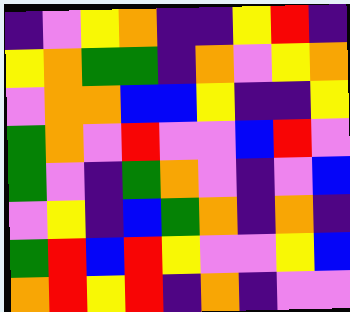[["indigo", "violet", "yellow", "orange", "indigo", "indigo", "yellow", "red", "indigo"], ["yellow", "orange", "green", "green", "indigo", "orange", "violet", "yellow", "orange"], ["violet", "orange", "orange", "blue", "blue", "yellow", "indigo", "indigo", "yellow"], ["green", "orange", "violet", "red", "violet", "violet", "blue", "red", "violet"], ["green", "violet", "indigo", "green", "orange", "violet", "indigo", "violet", "blue"], ["violet", "yellow", "indigo", "blue", "green", "orange", "indigo", "orange", "indigo"], ["green", "red", "blue", "red", "yellow", "violet", "violet", "yellow", "blue"], ["orange", "red", "yellow", "red", "indigo", "orange", "indigo", "violet", "violet"]]